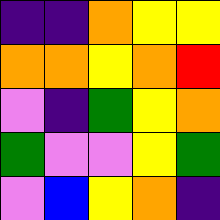[["indigo", "indigo", "orange", "yellow", "yellow"], ["orange", "orange", "yellow", "orange", "red"], ["violet", "indigo", "green", "yellow", "orange"], ["green", "violet", "violet", "yellow", "green"], ["violet", "blue", "yellow", "orange", "indigo"]]